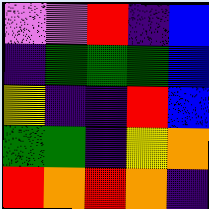[["violet", "violet", "red", "indigo", "blue"], ["indigo", "green", "green", "green", "blue"], ["yellow", "indigo", "indigo", "red", "blue"], ["green", "green", "indigo", "yellow", "orange"], ["red", "orange", "red", "orange", "indigo"]]